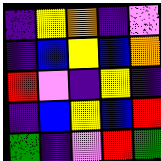[["indigo", "yellow", "orange", "indigo", "violet"], ["indigo", "blue", "yellow", "blue", "orange"], ["red", "violet", "indigo", "yellow", "indigo"], ["indigo", "blue", "yellow", "blue", "red"], ["green", "indigo", "violet", "red", "green"]]